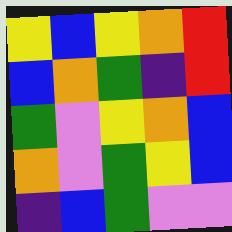[["yellow", "blue", "yellow", "orange", "red"], ["blue", "orange", "green", "indigo", "red"], ["green", "violet", "yellow", "orange", "blue"], ["orange", "violet", "green", "yellow", "blue"], ["indigo", "blue", "green", "violet", "violet"]]